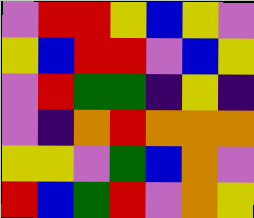[["violet", "red", "red", "yellow", "blue", "yellow", "violet"], ["yellow", "blue", "red", "red", "violet", "blue", "yellow"], ["violet", "red", "green", "green", "indigo", "yellow", "indigo"], ["violet", "indigo", "orange", "red", "orange", "orange", "orange"], ["yellow", "yellow", "violet", "green", "blue", "orange", "violet"], ["red", "blue", "green", "red", "violet", "orange", "yellow"]]